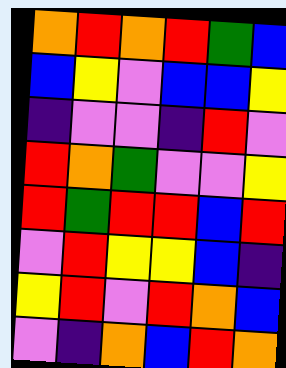[["orange", "red", "orange", "red", "green", "blue"], ["blue", "yellow", "violet", "blue", "blue", "yellow"], ["indigo", "violet", "violet", "indigo", "red", "violet"], ["red", "orange", "green", "violet", "violet", "yellow"], ["red", "green", "red", "red", "blue", "red"], ["violet", "red", "yellow", "yellow", "blue", "indigo"], ["yellow", "red", "violet", "red", "orange", "blue"], ["violet", "indigo", "orange", "blue", "red", "orange"]]